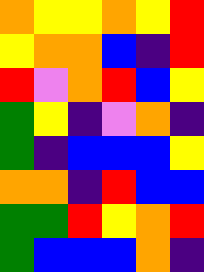[["orange", "yellow", "yellow", "orange", "yellow", "red"], ["yellow", "orange", "orange", "blue", "indigo", "red"], ["red", "violet", "orange", "red", "blue", "yellow"], ["green", "yellow", "indigo", "violet", "orange", "indigo"], ["green", "indigo", "blue", "blue", "blue", "yellow"], ["orange", "orange", "indigo", "red", "blue", "blue"], ["green", "green", "red", "yellow", "orange", "red"], ["green", "blue", "blue", "blue", "orange", "indigo"]]